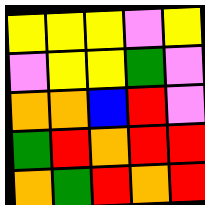[["yellow", "yellow", "yellow", "violet", "yellow"], ["violet", "yellow", "yellow", "green", "violet"], ["orange", "orange", "blue", "red", "violet"], ["green", "red", "orange", "red", "red"], ["orange", "green", "red", "orange", "red"]]